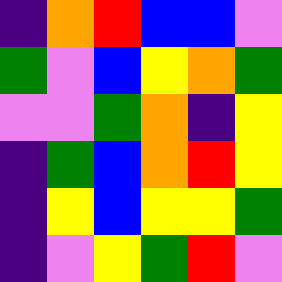[["indigo", "orange", "red", "blue", "blue", "violet"], ["green", "violet", "blue", "yellow", "orange", "green"], ["violet", "violet", "green", "orange", "indigo", "yellow"], ["indigo", "green", "blue", "orange", "red", "yellow"], ["indigo", "yellow", "blue", "yellow", "yellow", "green"], ["indigo", "violet", "yellow", "green", "red", "violet"]]